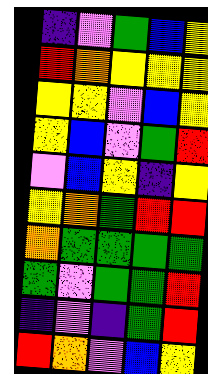[["indigo", "violet", "green", "blue", "yellow"], ["red", "orange", "yellow", "yellow", "yellow"], ["yellow", "yellow", "violet", "blue", "yellow"], ["yellow", "blue", "violet", "green", "red"], ["violet", "blue", "yellow", "indigo", "yellow"], ["yellow", "orange", "green", "red", "red"], ["orange", "green", "green", "green", "green"], ["green", "violet", "green", "green", "red"], ["indigo", "violet", "indigo", "green", "red"], ["red", "orange", "violet", "blue", "yellow"]]